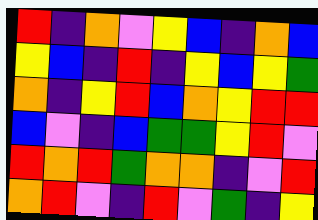[["red", "indigo", "orange", "violet", "yellow", "blue", "indigo", "orange", "blue"], ["yellow", "blue", "indigo", "red", "indigo", "yellow", "blue", "yellow", "green"], ["orange", "indigo", "yellow", "red", "blue", "orange", "yellow", "red", "red"], ["blue", "violet", "indigo", "blue", "green", "green", "yellow", "red", "violet"], ["red", "orange", "red", "green", "orange", "orange", "indigo", "violet", "red"], ["orange", "red", "violet", "indigo", "red", "violet", "green", "indigo", "yellow"]]